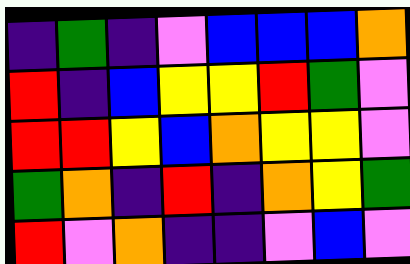[["indigo", "green", "indigo", "violet", "blue", "blue", "blue", "orange"], ["red", "indigo", "blue", "yellow", "yellow", "red", "green", "violet"], ["red", "red", "yellow", "blue", "orange", "yellow", "yellow", "violet"], ["green", "orange", "indigo", "red", "indigo", "orange", "yellow", "green"], ["red", "violet", "orange", "indigo", "indigo", "violet", "blue", "violet"]]